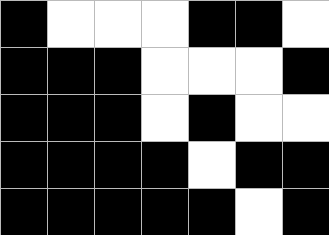[["black", "white", "white", "white", "black", "black", "white"], ["black", "black", "black", "white", "white", "white", "black"], ["black", "black", "black", "white", "black", "white", "white"], ["black", "black", "black", "black", "white", "black", "black"], ["black", "black", "black", "black", "black", "white", "black"]]